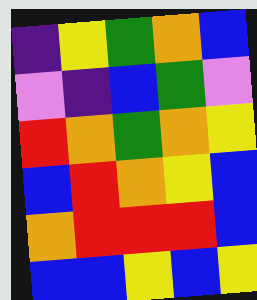[["indigo", "yellow", "green", "orange", "blue"], ["violet", "indigo", "blue", "green", "violet"], ["red", "orange", "green", "orange", "yellow"], ["blue", "red", "orange", "yellow", "blue"], ["orange", "red", "red", "red", "blue"], ["blue", "blue", "yellow", "blue", "yellow"]]